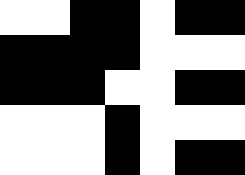[["white", "white", "black", "black", "white", "black", "black"], ["black", "black", "black", "black", "white", "white", "white"], ["black", "black", "black", "white", "white", "black", "black"], ["white", "white", "white", "black", "white", "white", "white"], ["white", "white", "white", "black", "white", "black", "black"]]